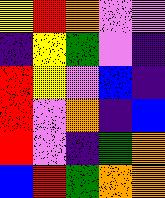[["yellow", "red", "orange", "violet", "violet"], ["indigo", "yellow", "green", "violet", "indigo"], ["red", "yellow", "violet", "blue", "indigo"], ["red", "violet", "orange", "indigo", "blue"], ["red", "violet", "indigo", "green", "orange"], ["blue", "red", "green", "orange", "orange"]]